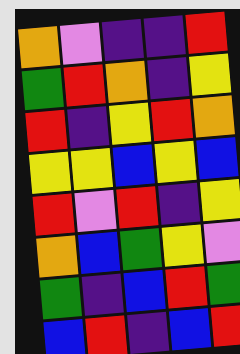[["orange", "violet", "indigo", "indigo", "red"], ["green", "red", "orange", "indigo", "yellow"], ["red", "indigo", "yellow", "red", "orange"], ["yellow", "yellow", "blue", "yellow", "blue"], ["red", "violet", "red", "indigo", "yellow"], ["orange", "blue", "green", "yellow", "violet"], ["green", "indigo", "blue", "red", "green"], ["blue", "red", "indigo", "blue", "red"]]